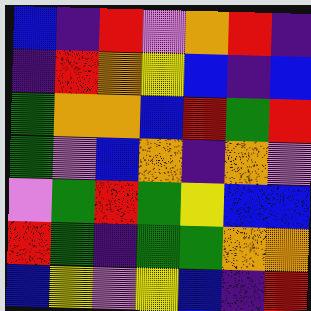[["blue", "indigo", "red", "violet", "orange", "red", "indigo"], ["indigo", "red", "orange", "yellow", "blue", "indigo", "blue"], ["green", "orange", "orange", "blue", "red", "green", "red"], ["green", "violet", "blue", "orange", "indigo", "orange", "violet"], ["violet", "green", "red", "green", "yellow", "blue", "blue"], ["red", "green", "indigo", "green", "green", "orange", "orange"], ["blue", "yellow", "violet", "yellow", "blue", "indigo", "red"]]